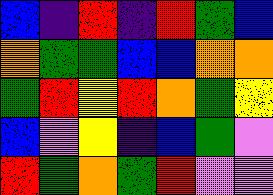[["blue", "indigo", "red", "indigo", "red", "green", "blue"], ["orange", "green", "green", "blue", "blue", "orange", "orange"], ["green", "red", "yellow", "red", "orange", "green", "yellow"], ["blue", "violet", "yellow", "indigo", "blue", "green", "violet"], ["red", "green", "orange", "green", "red", "violet", "violet"]]